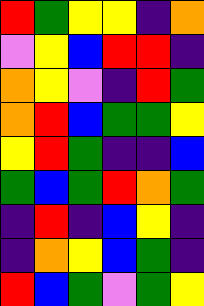[["red", "green", "yellow", "yellow", "indigo", "orange"], ["violet", "yellow", "blue", "red", "red", "indigo"], ["orange", "yellow", "violet", "indigo", "red", "green"], ["orange", "red", "blue", "green", "green", "yellow"], ["yellow", "red", "green", "indigo", "indigo", "blue"], ["green", "blue", "green", "red", "orange", "green"], ["indigo", "red", "indigo", "blue", "yellow", "indigo"], ["indigo", "orange", "yellow", "blue", "green", "indigo"], ["red", "blue", "green", "violet", "green", "yellow"]]